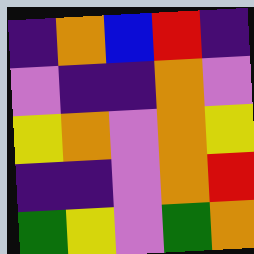[["indigo", "orange", "blue", "red", "indigo"], ["violet", "indigo", "indigo", "orange", "violet"], ["yellow", "orange", "violet", "orange", "yellow"], ["indigo", "indigo", "violet", "orange", "red"], ["green", "yellow", "violet", "green", "orange"]]